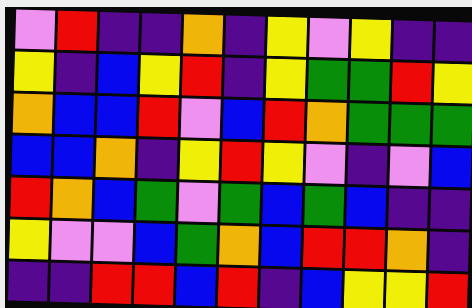[["violet", "red", "indigo", "indigo", "orange", "indigo", "yellow", "violet", "yellow", "indigo", "indigo"], ["yellow", "indigo", "blue", "yellow", "red", "indigo", "yellow", "green", "green", "red", "yellow"], ["orange", "blue", "blue", "red", "violet", "blue", "red", "orange", "green", "green", "green"], ["blue", "blue", "orange", "indigo", "yellow", "red", "yellow", "violet", "indigo", "violet", "blue"], ["red", "orange", "blue", "green", "violet", "green", "blue", "green", "blue", "indigo", "indigo"], ["yellow", "violet", "violet", "blue", "green", "orange", "blue", "red", "red", "orange", "indigo"], ["indigo", "indigo", "red", "red", "blue", "red", "indigo", "blue", "yellow", "yellow", "red"]]